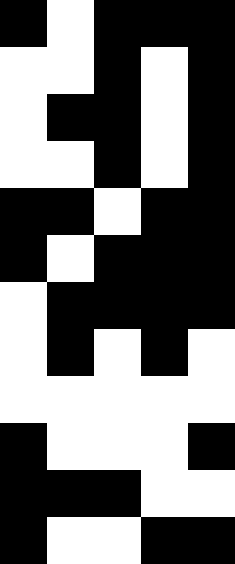[["black", "white", "black", "black", "black"], ["white", "white", "black", "white", "black"], ["white", "black", "black", "white", "black"], ["white", "white", "black", "white", "black"], ["black", "black", "white", "black", "black"], ["black", "white", "black", "black", "black"], ["white", "black", "black", "black", "black"], ["white", "black", "white", "black", "white"], ["white", "white", "white", "white", "white"], ["black", "white", "white", "white", "black"], ["black", "black", "black", "white", "white"], ["black", "white", "white", "black", "black"]]